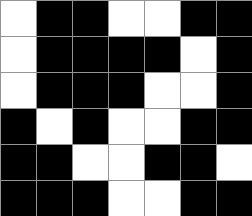[["white", "black", "black", "white", "white", "black", "black"], ["white", "black", "black", "black", "black", "white", "black"], ["white", "black", "black", "black", "white", "white", "black"], ["black", "white", "black", "white", "white", "black", "black"], ["black", "black", "white", "white", "black", "black", "white"], ["black", "black", "black", "white", "white", "black", "black"]]